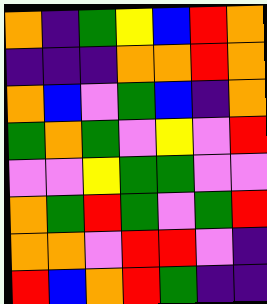[["orange", "indigo", "green", "yellow", "blue", "red", "orange"], ["indigo", "indigo", "indigo", "orange", "orange", "red", "orange"], ["orange", "blue", "violet", "green", "blue", "indigo", "orange"], ["green", "orange", "green", "violet", "yellow", "violet", "red"], ["violet", "violet", "yellow", "green", "green", "violet", "violet"], ["orange", "green", "red", "green", "violet", "green", "red"], ["orange", "orange", "violet", "red", "red", "violet", "indigo"], ["red", "blue", "orange", "red", "green", "indigo", "indigo"]]